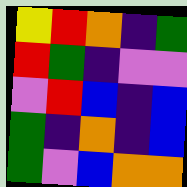[["yellow", "red", "orange", "indigo", "green"], ["red", "green", "indigo", "violet", "violet"], ["violet", "red", "blue", "indigo", "blue"], ["green", "indigo", "orange", "indigo", "blue"], ["green", "violet", "blue", "orange", "orange"]]